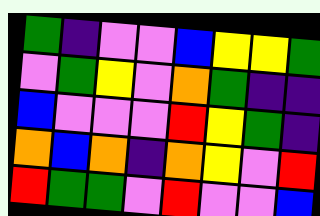[["green", "indigo", "violet", "violet", "blue", "yellow", "yellow", "green"], ["violet", "green", "yellow", "violet", "orange", "green", "indigo", "indigo"], ["blue", "violet", "violet", "violet", "red", "yellow", "green", "indigo"], ["orange", "blue", "orange", "indigo", "orange", "yellow", "violet", "red"], ["red", "green", "green", "violet", "red", "violet", "violet", "blue"]]